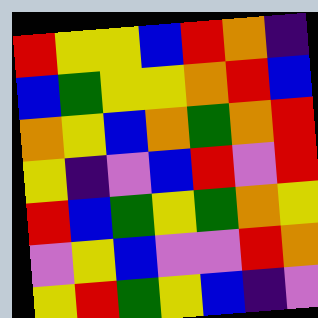[["red", "yellow", "yellow", "blue", "red", "orange", "indigo"], ["blue", "green", "yellow", "yellow", "orange", "red", "blue"], ["orange", "yellow", "blue", "orange", "green", "orange", "red"], ["yellow", "indigo", "violet", "blue", "red", "violet", "red"], ["red", "blue", "green", "yellow", "green", "orange", "yellow"], ["violet", "yellow", "blue", "violet", "violet", "red", "orange"], ["yellow", "red", "green", "yellow", "blue", "indigo", "violet"]]